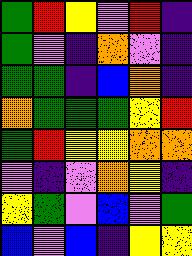[["green", "red", "yellow", "violet", "red", "indigo"], ["green", "violet", "indigo", "orange", "violet", "indigo"], ["green", "green", "indigo", "blue", "orange", "indigo"], ["orange", "green", "green", "green", "yellow", "red"], ["green", "red", "yellow", "yellow", "orange", "orange"], ["violet", "indigo", "violet", "orange", "yellow", "indigo"], ["yellow", "green", "violet", "blue", "violet", "green"], ["blue", "violet", "blue", "indigo", "yellow", "yellow"]]